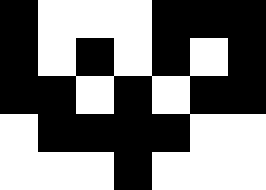[["black", "white", "white", "white", "black", "black", "black"], ["black", "white", "black", "white", "black", "white", "black"], ["black", "black", "white", "black", "white", "black", "black"], ["white", "black", "black", "black", "black", "white", "white"], ["white", "white", "white", "black", "white", "white", "white"]]